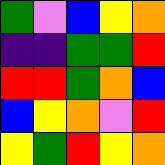[["green", "violet", "blue", "yellow", "orange"], ["indigo", "indigo", "green", "green", "red"], ["red", "red", "green", "orange", "blue"], ["blue", "yellow", "orange", "violet", "red"], ["yellow", "green", "red", "yellow", "orange"]]